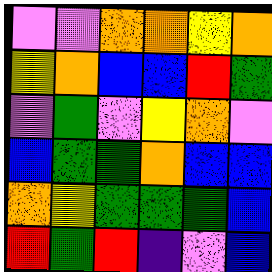[["violet", "violet", "orange", "orange", "yellow", "orange"], ["yellow", "orange", "blue", "blue", "red", "green"], ["violet", "green", "violet", "yellow", "orange", "violet"], ["blue", "green", "green", "orange", "blue", "blue"], ["orange", "yellow", "green", "green", "green", "blue"], ["red", "green", "red", "indigo", "violet", "blue"]]